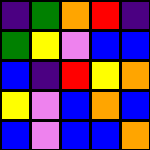[["indigo", "green", "orange", "red", "indigo"], ["green", "yellow", "violet", "blue", "blue"], ["blue", "indigo", "red", "yellow", "orange"], ["yellow", "violet", "blue", "orange", "blue"], ["blue", "violet", "blue", "blue", "orange"]]